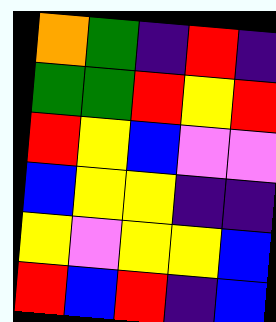[["orange", "green", "indigo", "red", "indigo"], ["green", "green", "red", "yellow", "red"], ["red", "yellow", "blue", "violet", "violet"], ["blue", "yellow", "yellow", "indigo", "indigo"], ["yellow", "violet", "yellow", "yellow", "blue"], ["red", "blue", "red", "indigo", "blue"]]